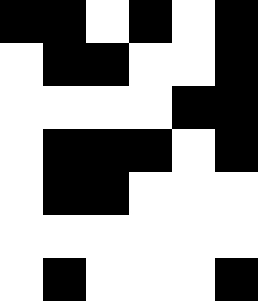[["black", "black", "white", "black", "white", "black"], ["white", "black", "black", "white", "white", "black"], ["white", "white", "white", "white", "black", "black"], ["white", "black", "black", "black", "white", "black"], ["white", "black", "black", "white", "white", "white"], ["white", "white", "white", "white", "white", "white"], ["white", "black", "white", "white", "white", "black"]]